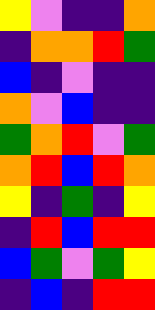[["yellow", "violet", "indigo", "indigo", "orange"], ["indigo", "orange", "orange", "red", "green"], ["blue", "indigo", "violet", "indigo", "indigo"], ["orange", "violet", "blue", "indigo", "indigo"], ["green", "orange", "red", "violet", "green"], ["orange", "red", "blue", "red", "orange"], ["yellow", "indigo", "green", "indigo", "yellow"], ["indigo", "red", "blue", "red", "red"], ["blue", "green", "violet", "green", "yellow"], ["indigo", "blue", "indigo", "red", "red"]]